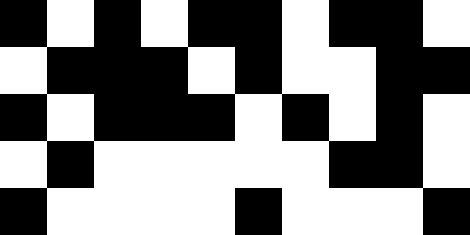[["black", "white", "black", "white", "black", "black", "white", "black", "black", "white"], ["white", "black", "black", "black", "white", "black", "white", "white", "black", "black"], ["black", "white", "black", "black", "black", "white", "black", "white", "black", "white"], ["white", "black", "white", "white", "white", "white", "white", "black", "black", "white"], ["black", "white", "white", "white", "white", "black", "white", "white", "white", "black"]]